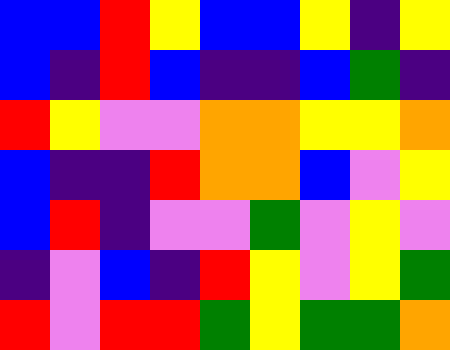[["blue", "blue", "red", "yellow", "blue", "blue", "yellow", "indigo", "yellow"], ["blue", "indigo", "red", "blue", "indigo", "indigo", "blue", "green", "indigo"], ["red", "yellow", "violet", "violet", "orange", "orange", "yellow", "yellow", "orange"], ["blue", "indigo", "indigo", "red", "orange", "orange", "blue", "violet", "yellow"], ["blue", "red", "indigo", "violet", "violet", "green", "violet", "yellow", "violet"], ["indigo", "violet", "blue", "indigo", "red", "yellow", "violet", "yellow", "green"], ["red", "violet", "red", "red", "green", "yellow", "green", "green", "orange"]]